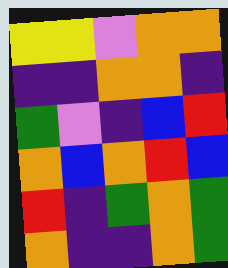[["yellow", "yellow", "violet", "orange", "orange"], ["indigo", "indigo", "orange", "orange", "indigo"], ["green", "violet", "indigo", "blue", "red"], ["orange", "blue", "orange", "red", "blue"], ["red", "indigo", "green", "orange", "green"], ["orange", "indigo", "indigo", "orange", "green"]]